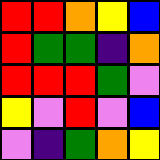[["red", "red", "orange", "yellow", "blue"], ["red", "green", "green", "indigo", "orange"], ["red", "red", "red", "green", "violet"], ["yellow", "violet", "red", "violet", "blue"], ["violet", "indigo", "green", "orange", "yellow"]]